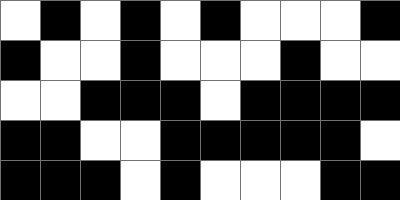[["white", "black", "white", "black", "white", "black", "white", "white", "white", "black"], ["black", "white", "white", "black", "white", "white", "white", "black", "white", "white"], ["white", "white", "black", "black", "black", "white", "black", "black", "black", "black"], ["black", "black", "white", "white", "black", "black", "black", "black", "black", "white"], ["black", "black", "black", "white", "black", "white", "white", "white", "black", "black"]]